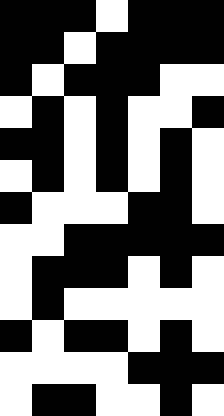[["black", "black", "black", "white", "black", "black", "black"], ["black", "black", "white", "black", "black", "black", "black"], ["black", "white", "black", "black", "black", "white", "white"], ["white", "black", "white", "black", "white", "white", "black"], ["black", "black", "white", "black", "white", "black", "white"], ["white", "black", "white", "black", "white", "black", "white"], ["black", "white", "white", "white", "black", "black", "white"], ["white", "white", "black", "black", "black", "black", "black"], ["white", "black", "black", "black", "white", "black", "white"], ["white", "black", "white", "white", "white", "white", "white"], ["black", "white", "black", "black", "white", "black", "white"], ["white", "white", "white", "white", "black", "black", "black"], ["white", "black", "black", "white", "white", "black", "white"]]